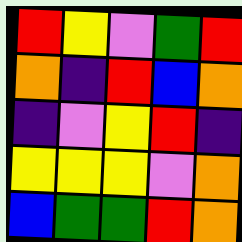[["red", "yellow", "violet", "green", "red"], ["orange", "indigo", "red", "blue", "orange"], ["indigo", "violet", "yellow", "red", "indigo"], ["yellow", "yellow", "yellow", "violet", "orange"], ["blue", "green", "green", "red", "orange"]]